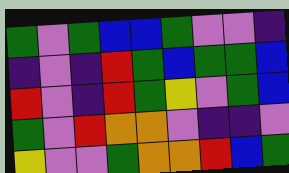[["green", "violet", "green", "blue", "blue", "green", "violet", "violet", "indigo"], ["indigo", "violet", "indigo", "red", "green", "blue", "green", "green", "blue"], ["red", "violet", "indigo", "red", "green", "yellow", "violet", "green", "blue"], ["green", "violet", "red", "orange", "orange", "violet", "indigo", "indigo", "violet"], ["yellow", "violet", "violet", "green", "orange", "orange", "red", "blue", "green"]]